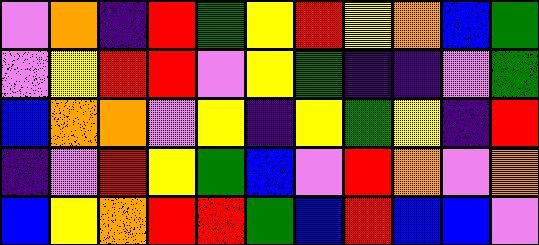[["violet", "orange", "indigo", "red", "green", "yellow", "red", "yellow", "orange", "blue", "green"], ["violet", "yellow", "red", "red", "violet", "yellow", "green", "indigo", "indigo", "violet", "green"], ["blue", "orange", "orange", "violet", "yellow", "indigo", "yellow", "green", "yellow", "indigo", "red"], ["indigo", "violet", "red", "yellow", "green", "blue", "violet", "red", "orange", "violet", "orange"], ["blue", "yellow", "orange", "red", "red", "green", "blue", "red", "blue", "blue", "violet"]]